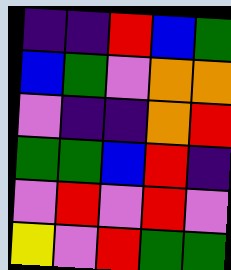[["indigo", "indigo", "red", "blue", "green"], ["blue", "green", "violet", "orange", "orange"], ["violet", "indigo", "indigo", "orange", "red"], ["green", "green", "blue", "red", "indigo"], ["violet", "red", "violet", "red", "violet"], ["yellow", "violet", "red", "green", "green"]]